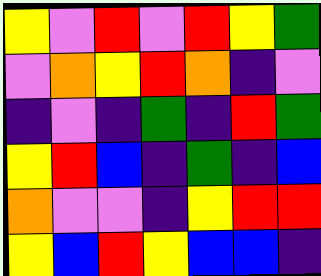[["yellow", "violet", "red", "violet", "red", "yellow", "green"], ["violet", "orange", "yellow", "red", "orange", "indigo", "violet"], ["indigo", "violet", "indigo", "green", "indigo", "red", "green"], ["yellow", "red", "blue", "indigo", "green", "indigo", "blue"], ["orange", "violet", "violet", "indigo", "yellow", "red", "red"], ["yellow", "blue", "red", "yellow", "blue", "blue", "indigo"]]